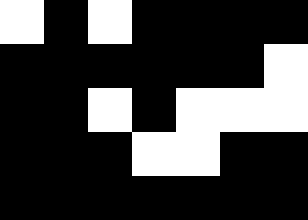[["white", "black", "white", "black", "black", "black", "black"], ["black", "black", "black", "black", "black", "black", "white"], ["black", "black", "white", "black", "white", "white", "white"], ["black", "black", "black", "white", "white", "black", "black"], ["black", "black", "black", "black", "black", "black", "black"]]